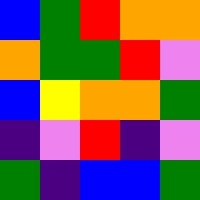[["blue", "green", "red", "orange", "orange"], ["orange", "green", "green", "red", "violet"], ["blue", "yellow", "orange", "orange", "green"], ["indigo", "violet", "red", "indigo", "violet"], ["green", "indigo", "blue", "blue", "green"]]